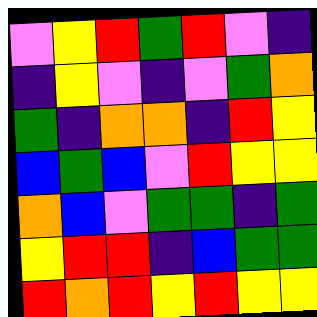[["violet", "yellow", "red", "green", "red", "violet", "indigo"], ["indigo", "yellow", "violet", "indigo", "violet", "green", "orange"], ["green", "indigo", "orange", "orange", "indigo", "red", "yellow"], ["blue", "green", "blue", "violet", "red", "yellow", "yellow"], ["orange", "blue", "violet", "green", "green", "indigo", "green"], ["yellow", "red", "red", "indigo", "blue", "green", "green"], ["red", "orange", "red", "yellow", "red", "yellow", "yellow"]]